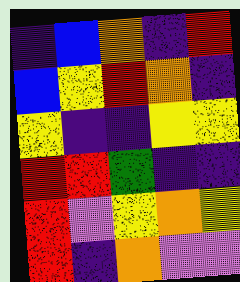[["indigo", "blue", "orange", "indigo", "red"], ["blue", "yellow", "red", "orange", "indigo"], ["yellow", "indigo", "indigo", "yellow", "yellow"], ["red", "red", "green", "indigo", "indigo"], ["red", "violet", "yellow", "orange", "yellow"], ["red", "indigo", "orange", "violet", "violet"]]